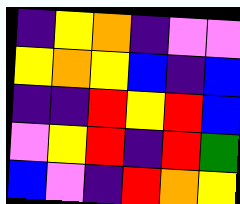[["indigo", "yellow", "orange", "indigo", "violet", "violet"], ["yellow", "orange", "yellow", "blue", "indigo", "blue"], ["indigo", "indigo", "red", "yellow", "red", "blue"], ["violet", "yellow", "red", "indigo", "red", "green"], ["blue", "violet", "indigo", "red", "orange", "yellow"]]